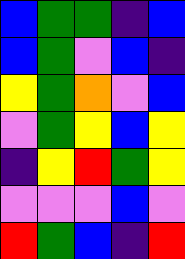[["blue", "green", "green", "indigo", "blue"], ["blue", "green", "violet", "blue", "indigo"], ["yellow", "green", "orange", "violet", "blue"], ["violet", "green", "yellow", "blue", "yellow"], ["indigo", "yellow", "red", "green", "yellow"], ["violet", "violet", "violet", "blue", "violet"], ["red", "green", "blue", "indigo", "red"]]